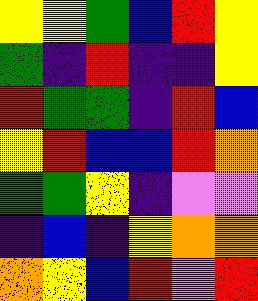[["yellow", "yellow", "green", "blue", "red", "yellow"], ["green", "indigo", "red", "indigo", "indigo", "yellow"], ["red", "green", "green", "indigo", "red", "blue"], ["yellow", "red", "blue", "blue", "red", "orange"], ["green", "green", "yellow", "indigo", "violet", "violet"], ["indigo", "blue", "indigo", "yellow", "orange", "orange"], ["orange", "yellow", "blue", "red", "violet", "red"]]